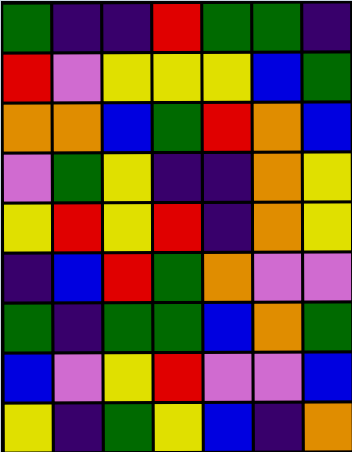[["green", "indigo", "indigo", "red", "green", "green", "indigo"], ["red", "violet", "yellow", "yellow", "yellow", "blue", "green"], ["orange", "orange", "blue", "green", "red", "orange", "blue"], ["violet", "green", "yellow", "indigo", "indigo", "orange", "yellow"], ["yellow", "red", "yellow", "red", "indigo", "orange", "yellow"], ["indigo", "blue", "red", "green", "orange", "violet", "violet"], ["green", "indigo", "green", "green", "blue", "orange", "green"], ["blue", "violet", "yellow", "red", "violet", "violet", "blue"], ["yellow", "indigo", "green", "yellow", "blue", "indigo", "orange"]]